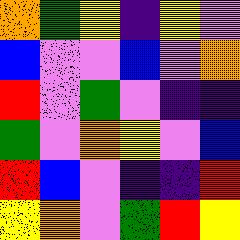[["orange", "green", "yellow", "indigo", "yellow", "violet"], ["blue", "violet", "violet", "blue", "violet", "orange"], ["red", "violet", "green", "violet", "indigo", "indigo"], ["green", "violet", "orange", "yellow", "violet", "blue"], ["red", "blue", "violet", "indigo", "indigo", "red"], ["yellow", "orange", "violet", "green", "red", "yellow"]]